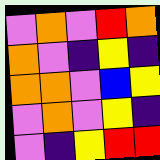[["violet", "orange", "violet", "red", "orange"], ["orange", "violet", "indigo", "yellow", "indigo"], ["orange", "orange", "violet", "blue", "yellow"], ["violet", "orange", "violet", "yellow", "indigo"], ["violet", "indigo", "yellow", "red", "red"]]